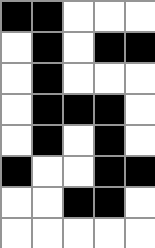[["black", "black", "white", "white", "white"], ["white", "black", "white", "black", "black"], ["white", "black", "white", "white", "white"], ["white", "black", "black", "black", "white"], ["white", "black", "white", "black", "white"], ["black", "white", "white", "black", "black"], ["white", "white", "black", "black", "white"], ["white", "white", "white", "white", "white"]]